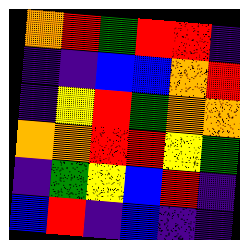[["orange", "red", "green", "red", "red", "indigo"], ["indigo", "indigo", "blue", "blue", "orange", "red"], ["indigo", "yellow", "red", "green", "orange", "orange"], ["orange", "orange", "red", "red", "yellow", "green"], ["indigo", "green", "yellow", "blue", "red", "indigo"], ["blue", "red", "indigo", "blue", "indigo", "indigo"]]